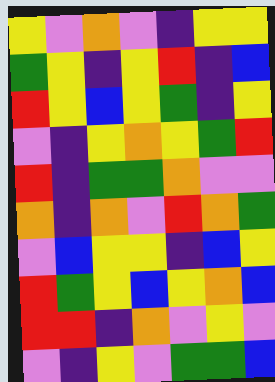[["yellow", "violet", "orange", "violet", "indigo", "yellow", "yellow"], ["green", "yellow", "indigo", "yellow", "red", "indigo", "blue"], ["red", "yellow", "blue", "yellow", "green", "indigo", "yellow"], ["violet", "indigo", "yellow", "orange", "yellow", "green", "red"], ["red", "indigo", "green", "green", "orange", "violet", "violet"], ["orange", "indigo", "orange", "violet", "red", "orange", "green"], ["violet", "blue", "yellow", "yellow", "indigo", "blue", "yellow"], ["red", "green", "yellow", "blue", "yellow", "orange", "blue"], ["red", "red", "indigo", "orange", "violet", "yellow", "violet"], ["violet", "indigo", "yellow", "violet", "green", "green", "blue"]]